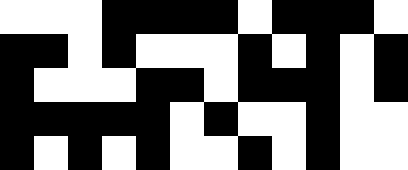[["white", "white", "white", "black", "black", "black", "black", "white", "black", "black", "black", "white"], ["black", "black", "white", "black", "white", "white", "white", "black", "white", "black", "white", "black"], ["black", "white", "white", "white", "black", "black", "white", "black", "black", "black", "white", "black"], ["black", "black", "black", "black", "black", "white", "black", "white", "white", "black", "white", "white"], ["black", "white", "black", "white", "black", "white", "white", "black", "white", "black", "white", "white"]]